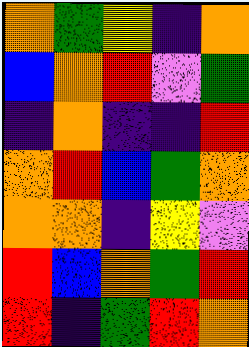[["orange", "green", "yellow", "indigo", "orange"], ["blue", "orange", "red", "violet", "green"], ["indigo", "orange", "indigo", "indigo", "red"], ["orange", "red", "blue", "green", "orange"], ["orange", "orange", "indigo", "yellow", "violet"], ["red", "blue", "orange", "green", "red"], ["red", "indigo", "green", "red", "orange"]]